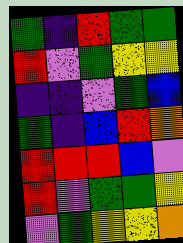[["green", "indigo", "red", "green", "green"], ["red", "violet", "green", "yellow", "yellow"], ["indigo", "indigo", "violet", "green", "blue"], ["green", "indigo", "blue", "red", "orange"], ["red", "red", "red", "blue", "violet"], ["red", "violet", "green", "green", "yellow"], ["violet", "green", "yellow", "yellow", "orange"]]